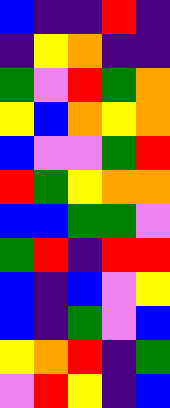[["blue", "indigo", "indigo", "red", "indigo"], ["indigo", "yellow", "orange", "indigo", "indigo"], ["green", "violet", "red", "green", "orange"], ["yellow", "blue", "orange", "yellow", "orange"], ["blue", "violet", "violet", "green", "red"], ["red", "green", "yellow", "orange", "orange"], ["blue", "blue", "green", "green", "violet"], ["green", "red", "indigo", "red", "red"], ["blue", "indigo", "blue", "violet", "yellow"], ["blue", "indigo", "green", "violet", "blue"], ["yellow", "orange", "red", "indigo", "green"], ["violet", "red", "yellow", "indigo", "blue"]]